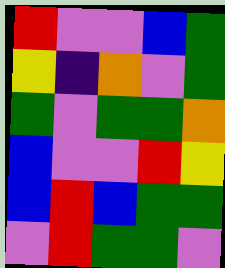[["red", "violet", "violet", "blue", "green"], ["yellow", "indigo", "orange", "violet", "green"], ["green", "violet", "green", "green", "orange"], ["blue", "violet", "violet", "red", "yellow"], ["blue", "red", "blue", "green", "green"], ["violet", "red", "green", "green", "violet"]]